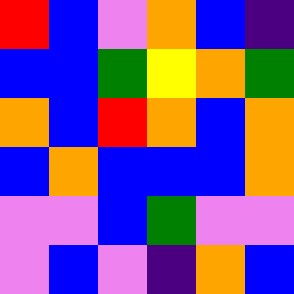[["red", "blue", "violet", "orange", "blue", "indigo"], ["blue", "blue", "green", "yellow", "orange", "green"], ["orange", "blue", "red", "orange", "blue", "orange"], ["blue", "orange", "blue", "blue", "blue", "orange"], ["violet", "violet", "blue", "green", "violet", "violet"], ["violet", "blue", "violet", "indigo", "orange", "blue"]]